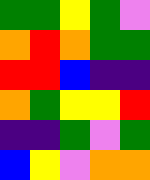[["green", "green", "yellow", "green", "violet"], ["orange", "red", "orange", "green", "green"], ["red", "red", "blue", "indigo", "indigo"], ["orange", "green", "yellow", "yellow", "red"], ["indigo", "indigo", "green", "violet", "green"], ["blue", "yellow", "violet", "orange", "orange"]]